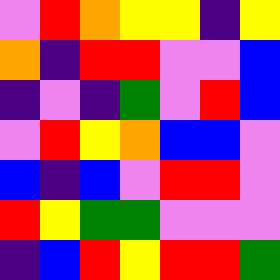[["violet", "red", "orange", "yellow", "yellow", "indigo", "yellow"], ["orange", "indigo", "red", "red", "violet", "violet", "blue"], ["indigo", "violet", "indigo", "green", "violet", "red", "blue"], ["violet", "red", "yellow", "orange", "blue", "blue", "violet"], ["blue", "indigo", "blue", "violet", "red", "red", "violet"], ["red", "yellow", "green", "green", "violet", "violet", "violet"], ["indigo", "blue", "red", "yellow", "red", "red", "green"]]